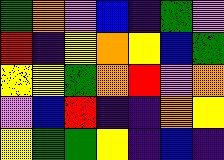[["green", "orange", "violet", "blue", "indigo", "green", "violet"], ["red", "indigo", "yellow", "orange", "yellow", "blue", "green"], ["yellow", "yellow", "green", "orange", "red", "violet", "orange"], ["violet", "blue", "red", "indigo", "indigo", "orange", "yellow"], ["yellow", "green", "green", "yellow", "indigo", "blue", "indigo"]]